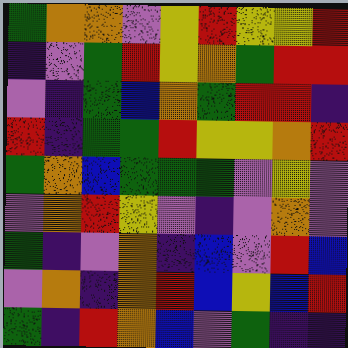[["green", "orange", "orange", "violet", "yellow", "red", "yellow", "yellow", "red"], ["indigo", "violet", "green", "red", "yellow", "orange", "green", "red", "red"], ["violet", "indigo", "green", "blue", "orange", "green", "red", "red", "indigo"], ["red", "indigo", "green", "green", "red", "yellow", "yellow", "orange", "red"], ["green", "orange", "blue", "green", "green", "green", "violet", "yellow", "violet"], ["violet", "orange", "red", "yellow", "violet", "indigo", "violet", "orange", "violet"], ["green", "indigo", "violet", "orange", "indigo", "blue", "violet", "red", "blue"], ["violet", "orange", "indigo", "orange", "red", "blue", "yellow", "blue", "red"], ["green", "indigo", "red", "orange", "blue", "violet", "green", "indigo", "indigo"]]